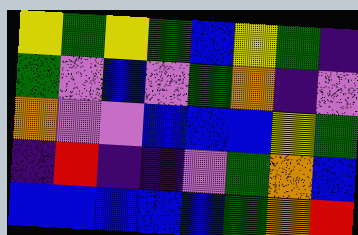[["yellow", "green", "yellow", "green", "blue", "yellow", "green", "indigo"], ["green", "violet", "blue", "violet", "green", "orange", "indigo", "violet"], ["orange", "violet", "violet", "blue", "blue", "blue", "yellow", "green"], ["indigo", "red", "indigo", "indigo", "violet", "green", "orange", "blue"], ["blue", "blue", "blue", "blue", "blue", "green", "orange", "red"]]